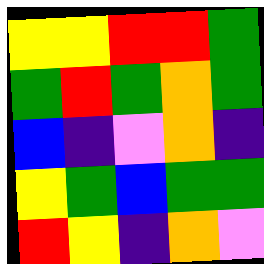[["yellow", "yellow", "red", "red", "green"], ["green", "red", "green", "orange", "green"], ["blue", "indigo", "violet", "orange", "indigo"], ["yellow", "green", "blue", "green", "green"], ["red", "yellow", "indigo", "orange", "violet"]]